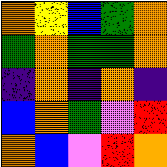[["orange", "yellow", "blue", "green", "orange"], ["green", "orange", "green", "green", "orange"], ["indigo", "orange", "indigo", "orange", "indigo"], ["blue", "orange", "green", "violet", "red"], ["orange", "blue", "violet", "red", "orange"]]